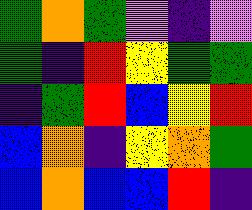[["green", "orange", "green", "violet", "indigo", "violet"], ["green", "indigo", "red", "yellow", "green", "green"], ["indigo", "green", "red", "blue", "yellow", "red"], ["blue", "orange", "indigo", "yellow", "orange", "green"], ["blue", "orange", "blue", "blue", "red", "indigo"]]